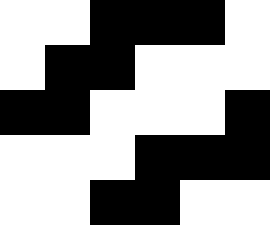[["white", "white", "black", "black", "black", "white"], ["white", "black", "black", "white", "white", "white"], ["black", "black", "white", "white", "white", "black"], ["white", "white", "white", "black", "black", "black"], ["white", "white", "black", "black", "white", "white"]]